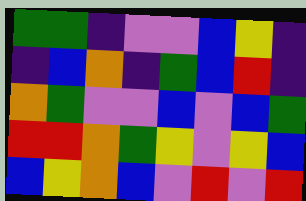[["green", "green", "indigo", "violet", "violet", "blue", "yellow", "indigo"], ["indigo", "blue", "orange", "indigo", "green", "blue", "red", "indigo"], ["orange", "green", "violet", "violet", "blue", "violet", "blue", "green"], ["red", "red", "orange", "green", "yellow", "violet", "yellow", "blue"], ["blue", "yellow", "orange", "blue", "violet", "red", "violet", "red"]]